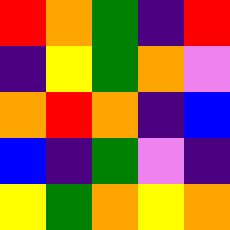[["red", "orange", "green", "indigo", "red"], ["indigo", "yellow", "green", "orange", "violet"], ["orange", "red", "orange", "indigo", "blue"], ["blue", "indigo", "green", "violet", "indigo"], ["yellow", "green", "orange", "yellow", "orange"]]